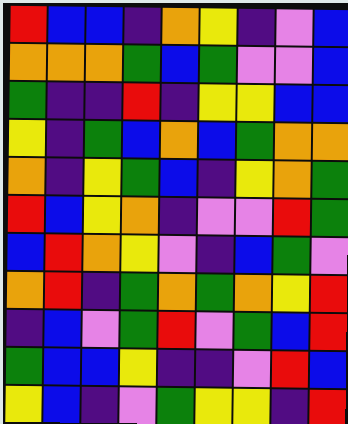[["red", "blue", "blue", "indigo", "orange", "yellow", "indigo", "violet", "blue"], ["orange", "orange", "orange", "green", "blue", "green", "violet", "violet", "blue"], ["green", "indigo", "indigo", "red", "indigo", "yellow", "yellow", "blue", "blue"], ["yellow", "indigo", "green", "blue", "orange", "blue", "green", "orange", "orange"], ["orange", "indigo", "yellow", "green", "blue", "indigo", "yellow", "orange", "green"], ["red", "blue", "yellow", "orange", "indigo", "violet", "violet", "red", "green"], ["blue", "red", "orange", "yellow", "violet", "indigo", "blue", "green", "violet"], ["orange", "red", "indigo", "green", "orange", "green", "orange", "yellow", "red"], ["indigo", "blue", "violet", "green", "red", "violet", "green", "blue", "red"], ["green", "blue", "blue", "yellow", "indigo", "indigo", "violet", "red", "blue"], ["yellow", "blue", "indigo", "violet", "green", "yellow", "yellow", "indigo", "red"]]